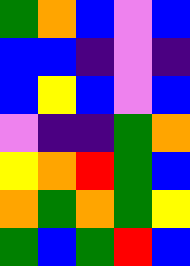[["green", "orange", "blue", "violet", "blue"], ["blue", "blue", "indigo", "violet", "indigo"], ["blue", "yellow", "blue", "violet", "blue"], ["violet", "indigo", "indigo", "green", "orange"], ["yellow", "orange", "red", "green", "blue"], ["orange", "green", "orange", "green", "yellow"], ["green", "blue", "green", "red", "blue"]]